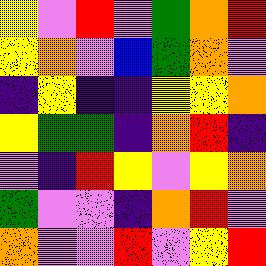[["yellow", "violet", "red", "violet", "green", "orange", "red"], ["yellow", "orange", "violet", "blue", "green", "orange", "violet"], ["indigo", "yellow", "indigo", "indigo", "yellow", "yellow", "orange"], ["yellow", "green", "green", "indigo", "orange", "red", "indigo"], ["violet", "indigo", "red", "yellow", "violet", "yellow", "orange"], ["green", "violet", "violet", "indigo", "orange", "red", "violet"], ["orange", "violet", "violet", "red", "violet", "yellow", "red"]]